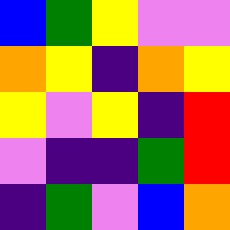[["blue", "green", "yellow", "violet", "violet"], ["orange", "yellow", "indigo", "orange", "yellow"], ["yellow", "violet", "yellow", "indigo", "red"], ["violet", "indigo", "indigo", "green", "red"], ["indigo", "green", "violet", "blue", "orange"]]